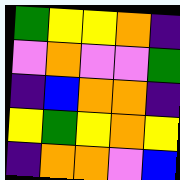[["green", "yellow", "yellow", "orange", "indigo"], ["violet", "orange", "violet", "violet", "green"], ["indigo", "blue", "orange", "orange", "indigo"], ["yellow", "green", "yellow", "orange", "yellow"], ["indigo", "orange", "orange", "violet", "blue"]]